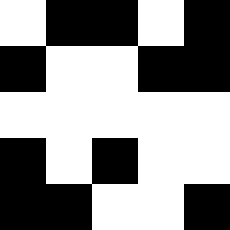[["white", "black", "black", "white", "black"], ["black", "white", "white", "black", "black"], ["white", "white", "white", "white", "white"], ["black", "white", "black", "white", "white"], ["black", "black", "white", "white", "black"]]